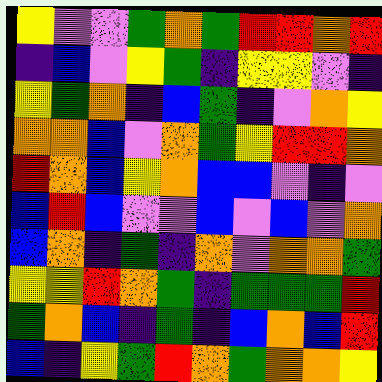[["yellow", "violet", "violet", "green", "orange", "green", "red", "red", "orange", "red"], ["indigo", "blue", "violet", "yellow", "green", "indigo", "yellow", "yellow", "violet", "indigo"], ["yellow", "green", "orange", "indigo", "blue", "green", "indigo", "violet", "orange", "yellow"], ["orange", "orange", "blue", "violet", "orange", "green", "yellow", "red", "red", "orange"], ["red", "orange", "blue", "yellow", "orange", "blue", "blue", "violet", "indigo", "violet"], ["blue", "red", "blue", "violet", "violet", "blue", "violet", "blue", "violet", "orange"], ["blue", "orange", "indigo", "green", "indigo", "orange", "violet", "orange", "orange", "green"], ["yellow", "yellow", "red", "orange", "green", "indigo", "green", "green", "green", "red"], ["green", "orange", "blue", "indigo", "green", "indigo", "blue", "orange", "blue", "red"], ["blue", "indigo", "yellow", "green", "red", "orange", "green", "orange", "orange", "yellow"]]